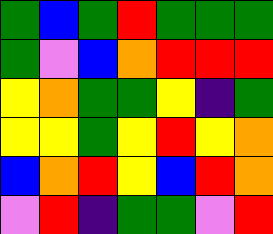[["green", "blue", "green", "red", "green", "green", "green"], ["green", "violet", "blue", "orange", "red", "red", "red"], ["yellow", "orange", "green", "green", "yellow", "indigo", "green"], ["yellow", "yellow", "green", "yellow", "red", "yellow", "orange"], ["blue", "orange", "red", "yellow", "blue", "red", "orange"], ["violet", "red", "indigo", "green", "green", "violet", "red"]]